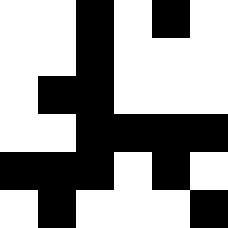[["white", "white", "black", "white", "black", "white"], ["white", "white", "black", "white", "white", "white"], ["white", "black", "black", "white", "white", "white"], ["white", "white", "black", "black", "black", "black"], ["black", "black", "black", "white", "black", "white"], ["white", "black", "white", "white", "white", "black"]]